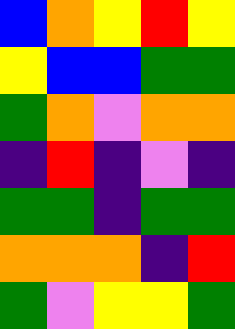[["blue", "orange", "yellow", "red", "yellow"], ["yellow", "blue", "blue", "green", "green"], ["green", "orange", "violet", "orange", "orange"], ["indigo", "red", "indigo", "violet", "indigo"], ["green", "green", "indigo", "green", "green"], ["orange", "orange", "orange", "indigo", "red"], ["green", "violet", "yellow", "yellow", "green"]]